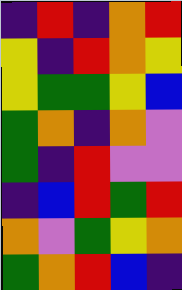[["indigo", "red", "indigo", "orange", "red"], ["yellow", "indigo", "red", "orange", "yellow"], ["yellow", "green", "green", "yellow", "blue"], ["green", "orange", "indigo", "orange", "violet"], ["green", "indigo", "red", "violet", "violet"], ["indigo", "blue", "red", "green", "red"], ["orange", "violet", "green", "yellow", "orange"], ["green", "orange", "red", "blue", "indigo"]]